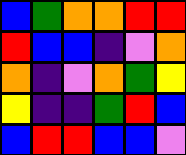[["blue", "green", "orange", "orange", "red", "red"], ["red", "blue", "blue", "indigo", "violet", "orange"], ["orange", "indigo", "violet", "orange", "green", "yellow"], ["yellow", "indigo", "indigo", "green", "red", "blue"], ["blue", "red", "red", "blue", "blue", "violet"]]